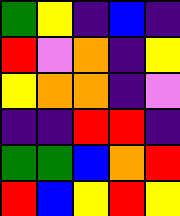[["green", "yellow", "indigo", "blue", "indigo"], ["red", "violet", "orange", "indigo", "yellow"], ["yellow", "orange", "orange", "indigo", "violet"], ["indigo", "indigo", "red", "red", "indigo"], ["green", "green", "blue", "orange", "red"], ["red", "blue", "yellow", "red", "yellow"]]